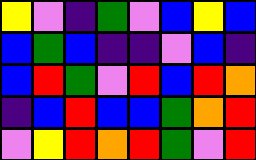[["yellow", "violet", "indigo", "green", "violet", "blue", "yellow", "blue"], ["blue", "green", "blue", "indigo", "indigo", "violet", "blue", "indigo"], ["blue", "red", "green", "violet", "red", "blue", "red", "orange"], ["indigo", "blue", "red", "blue", "blue", "green", "orange", "red"], ["violet", "yellow", "red", "orange", "red", "green", "violet", "red"]]